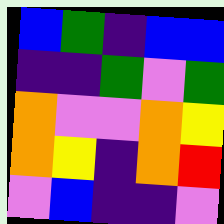[["blue", "green", "indigo", "blue", "blue"], ["indigo", "indigo", "green", "violet", "green"], ["orange", "violet", "violet", "orange", "yellow"], ["orange", "yellow", "indigo", "orange", "red"], ["violet", "blue", "indigo", "indigo", "violet"]]